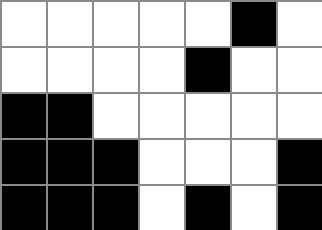[["white", "white", "white", "white", "white", "black", "white"], ["white", "white", "white", "white", "black", "white", "white"], ["black", "black", "white", "white", "white", "white", "white"], ["black", "black", "black", "white", "white", "white", "black"], ["black", "black", "black", "white", "black", "white", "black"]]